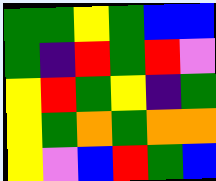[["green", "green", "yellow", "green", "blue", "blue"], ["green", "indigo", "red", "green", "red", "violet"], ["yellow", "red", "green", "yellow", "indigo", "green"], ["yellow", "green", "orange", "green", "orange", "orange"], ["yellow", "violet", "blue", "red", "green", "blue"]]